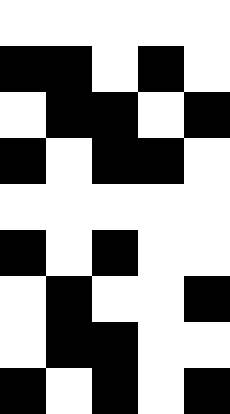[["white", "white", "white", "white", "white"], ["black", "black", "white", "black", "white"], ["white", "black", "black", "white", "black"], ["black", "white", "black", "black", "white"], ["white", "white", "white", "white", "white"], ["black", "white", "black", "white", "white"], ["white", "black", "white", "white", "black"], ["white", "black", "black", "white", "white"], ["black", "white", "black", "white", "black"]]